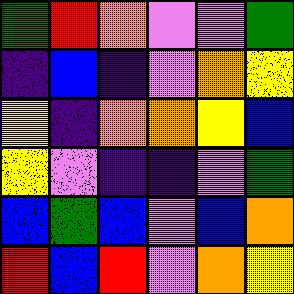[["green", "red", "orange", "violet", "violet", "green"], ["indigo", "blue", "indigo", "violet", "orange", "yellow"], ["yellow", "indigo", "orange", "orange", "yellow", "blue"], ["yellow", "violet", "indigo", "indigo", "violet", "green"], ["blue", "green", "blue", "violet", "blue", "orange"], ["red", "blue", "red", "violet", "orange", "yellow"]]